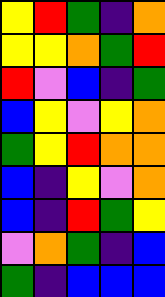[["yellow", "red", "green", "indigo", "orange"], ["yellow", "yellow", "orange", "green", "red"], ["red", "violet", "blue", "indigo", "green"], ["blue", "yellow", "violet", "yellow", "orange"], ["green", "yellow", "red", "orange", "orange"], ["blue", "indigo", "yellow", "violet", "orange"], ["blue", "indigo", "red", "green", "yellow"], ["violet", "orange", "green", "indigo", "blue"], ["green", "indigo", "blue", "blue", "blue"]]